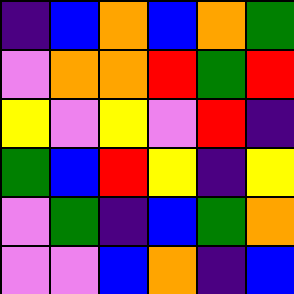[["indigo", "blue", "orange", "blue", "orange", "green"], ["violet", "orange", "orange", "red", "green", "red"], ["yellow", "violet", "yellow", "violet", "red", "indigo"], ["green", "blue", "red", "yellow", "indigo", "yellow"], ["violet", "green", "indigo", "blue", "green", "orange"], ["violet", "violet", "blue", "orange", "indigo", "blue"]]